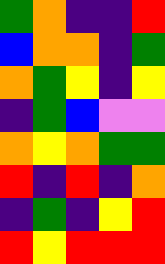[["green", "orange", "indigo", "indigo", "red"], ["blue", "orange", "orange", "indigo", "green"], ["orange", "green", "yellow", "indigo", "yellow"], ["indigo", "green", "blue", "violet", "violet"], ["orange", "yellow", "orange", "green", "green"], ["red", "indigo", "red", "indigo", "orange"], ["indigo", "green", "indigo", "yellow", "red"], ["red", "yellow", "red", "red", "red"]]